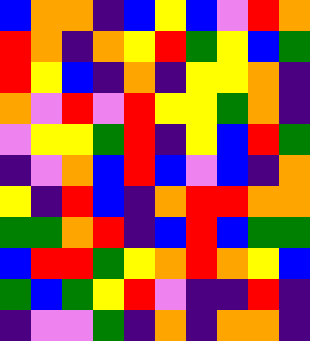[["blue", "orange", "orange", "indigo", "blue", "yellow", "blue", "violet", "red", "orange"], ["red", "orange", "indigo", "orange", "yellow", "red", "green", "yellow", "blue", "green"], ["red", "yellow", "blue", "indigo", "orange", "indigo", "yellow", "yellow", "orange", "indigo"], ["orange", "violet", "red", "violet", "red", "yellow", "yellow", "green", "orange", "indigo"], ["violet", "yellow", "yellow", "green", "red", "indigo", "yellow", "blue", "red", "green"], ["indigo", "violet", "orange", "blue", "red", "blue", "violet", "blue", "indigo", "orange"], ["yellow", "indigo", "red", "blue", "indigo", "orange", "red", "red", "orange", "orange"], ["green", "green", "orange", "red", "indigo", "blue", "red", "blue", "green", "green"], ["blue", "red", "red", "green", "yellow", "orange", "red", "orange", "yellow", "blue"], ["green", "blue", "green", "yellow", "red", "violet", "indigo", "indigo", "red", "indigo"], ["indigo", "violet", "violet", "green", "indigo", "orange", "indigo", "orange", "orange", "indigo"]]